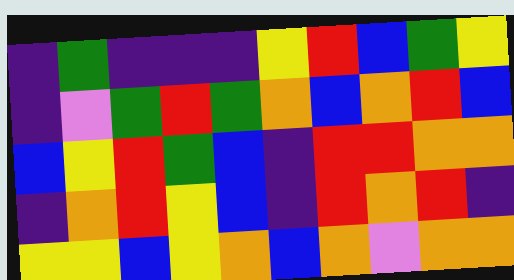[["indigo", "green", "indigo", "indigo", "indigo", "yellow", "red", "blue", "green", "yellow"], ["indigo", "violet", "green", "red", "green", "orange", "blue", "orange", "red", "blue"], ["blue", "yellow", "red", "green", "blue", "indigo", "red", "red", "orange", "orange"], ["indigo", "orange", "red", "yellow", "blue", "indigo", "red", "orange", "red", "indigo"], ["yellow", "yellow", "blue", "yellow", "orange", "blue", "orange", "violet", "orange", "orange"]]